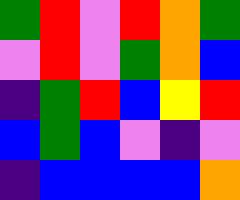[["green", "red", "violet", "red", "orange", "green"], ["violet", "red", "violet", "green", "orange", "blue"], ["indigo", "green", "red", "blue", "yellow", "red"], ["blue", "green", "blue", "violet", "indigo", "violet"], ["indigo", "blue", "blue", "blue", "blue", "orange"]]